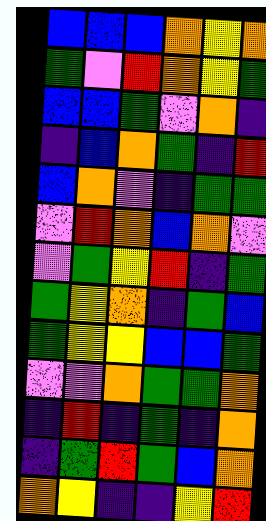[["blue", "blue", "blue", "orange", "yellow", "orange"], ["green", "violet", "red", "orange", "yellow", "green"], ["blue", "blue", "green", "violet", "orange", "indigo"], ["indigo", "blue", "orange", "green", "indigo", "red"], ["blue", "orange", "violet", "indigo", "green", "green"], ["violet", "red", "orange", "blue", "orange", "violet"], ["violet", "green", "yellow", "red", "indigo", "green"], ["green", "yellow", "orange", "indigo", "green", "blue"], ["green", "yellow", "yellow", "blue", "blue", "green"], ["violet", "violet", "orange", "green", "green", "orange"], ["indigo", "red", "indigo", "green", "indigo", "orange"], ["indigo", "green", "red", "green", "blue", "orange"], ["orange", "yellow", "indigo", "indigo", "yellow", "red"]]